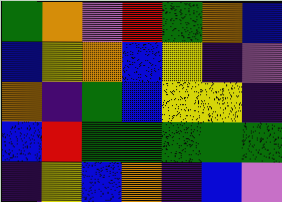[["green", "orange", "violet", "red", "green", "orange", "blue"], ["blue", "yellow", "orange", "blue", "yellow", "indigo", "violet"], ["orange", "indigo", "green", "blue", "yellow", "yellow", "indigo"], ["blue", "red", "green", "green", "green", "green", "green"], ["indigo", "yellow", "blue", "orange", "indigo", "blue", "violet"]]